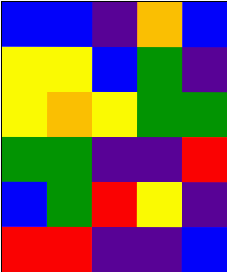[["blue", "blue", "indigo", "orange", "blue"], ["yellow", "yellow", "blue", "green", "indigo"], ["yellow", "orange", "yellow", "green", "green"], ["green", "green", "indigo", "indigo", "red"], ["blue", "green", "red", "yellow", "indigo"], ["red", "red", "indigo", "indigo", "blue"]]